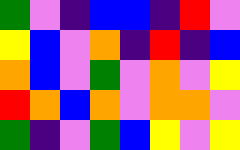[["green", "violet", "indigo", "blue", "blue", "indigo", "red", "violet"], ["yellow", "blue", "violet", "orange", "indigo", "red", "indigo", "blue"], ["orange", "blue", "violet", "green", "violet", "orange", "violet", "yellow"], ["red", "orange", "blue", "orange", "violet", "orange", "orange", "violet"], ["green", "indigo", "violet", "green", "blue", "yellow", "violet", "yellow"]]